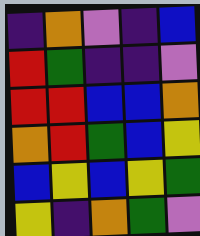[["indigo", "orange", "violet", "indigo", "blue"], ["red", "green", "indigo", "indigo", "violet"], ["red", "red", "blue", "blue", "orange"], ["orange", "red", "green", "blue", "yellow"], ["blue", "yellow", "blue", "yellow", "green"], ["yellow", "indigo", "orange", "green", "violet"]]